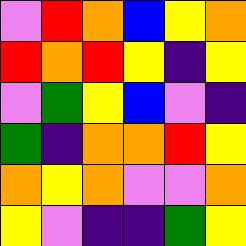[["violet", "red", "orange", "blue", "yellow", "orange"], ["red", "orange", "red", "yellow", "indigo", "yellow"], ["violet", "green", "yellow", "blue", "violet", "indigo"], ["green", "indigo", "orange", "orange", "red", "yellow"], ["orange", "yellow", "orange", "violet", "violet", "orange"], ["yellow", "violet", "indigo", "indigo", "green", "yellow"]]